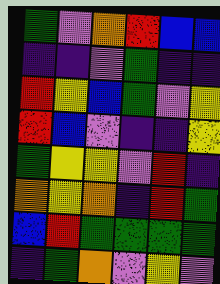[["green", "violet", "orange", "red", "blue", "blue"], ["indigo", "indigo", "violet", "green", "indigo", "indigo"], ["red", "yellow", "blue", "green", "violet", "yellow"], ["red", "blue", "violet", "indigo", "indigo", "yellow"], ["green", "yellow", "yellow", "violet", "red", "indigo"], ["orange", "yellow", "orange", "indigo", "red", "green"], ["blue", "red", "green", "green", "green", "green"], ["indigo", "green", "orange", "violet", "yellow", "violet"]]